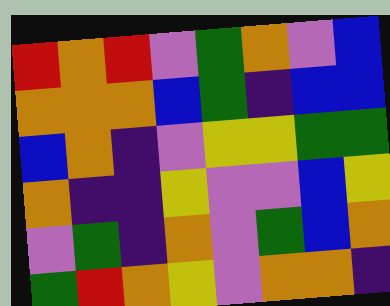[["red", "orange", "red", "violet", "green", "orange", "violet", "blue"], ["orange", "orange", "orange", "blue", "green", "indigo", "blue", "blue"], ["blue", "orange", "indigo", "violet", "yellow", "yellow", "green", "green"], ["orange", "indigo", "indigo", "yellow", "violet", "violet", "blue", "yellow"], ["violet", "green", "indigo", "orange", "violet", "green", "blue", "orange"], ["green", "red", "orange", "yellow", "violet", "orange", "orange", "indigo"]]